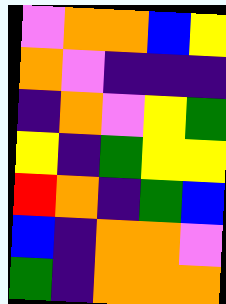[["violet", "orange", "orange", "blue", "yellow"], ["orange", "violet", "indigo", "indigo", "indigo"], ["indigo", "orange", "violet", "yellow", "green"], ["yellow", "indigo", "green", "yellow", "yellow"], ["red", "orange", "indigo", "green", "blue"], ["blue", "indigo", "orange", "orange", "violet"], ["green", "indigo", "orange", "orange", "orange"]]